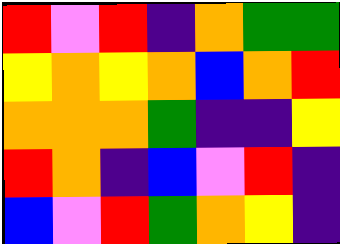[["red", "violet", "red", "indigo", "orange", "green", "green"], ["yellow", "orange", "yellow", "orange", "blue", "orange", "red"], ["orange", "orange", "orange", "green", "indigo", "indigo", "yellow"], ["red", "orange", "indigo", "blue", "violet", "red", "indigo"], ["blue", "violet", "red", "green", "orange", "yellow", "indigo"]]